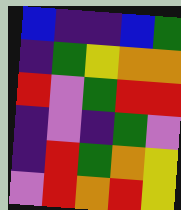[["blue", "indigo", "indigo", "blue", "green"], ["indigo", "green", "yellow", "orange", "orange"], ["red", "violet", "green", "red", "red"], ["indigo", "violet", "indigo", "green", "violet"], ["indigo", "red", "green", "orange", "yellow"], ["violet", "red", "orange", "red", "yellow"]]